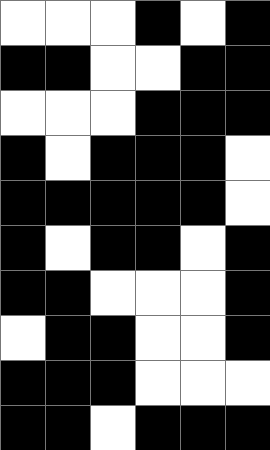[["white", "white", "white", "black", "white", "black"], ["black", "black", "white", "white", "black", "black"], ["white", "white", "white", "black", "black", "black"], ["black", "white", "black", "black", "black", "white"], ["black", "black", "black", "black", "black", "white"], ["black", "white", "black", "black", "white", "black"], ["black", "black", "white", "white", "white", "black"], ["white", "black", "black", "white", "white", "black"], ["black", "black", "black", "white", "white", "white"], ["black", "black", "white", "black", "black", "black"]]